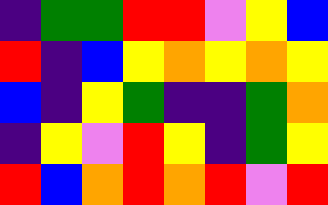[["indigo", "green", "green", "red", "red", "violet", "yellow", "blue"], ["red", "indigo", "blue", "yellow", "orange", "yellow", "orange", "yellow"], ["blue", "indigo", "yellow", "green", "indigo", "indigo", "green", "orange"], ["indigo", "yellow", "violet", "red", "yellow", "indigo", "green", "yellow"], ["red", "blue", "orange", "red", "orange", "red", "violet", "red"]]